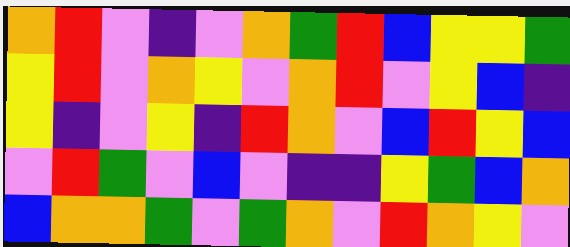[["orange", "red", "violet", "indigo", "violet", "orange", "green", "red", "blue", "yellow", "yellow", "green"], ["yellow", "red", "violet", "orange", "yellow", "violet", "orange", "red", "violet", "yellow", "blue", "indigo"], ["yellow", "indigo", "violet", "yellow", "indigo", "red", "orange", "violet", "blue", "red", "yellow", "blue"], ["violet", "red", "green", "violet", "blue", "violet", "indigo", "indigo", "yellow", "green", "blue", "orange"], ["blue", "orange", "orange", "green", "violet", "green", "orange", "violet", "red", "orange", "yellow", "violet"]]